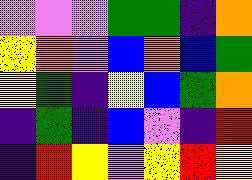[["violet", "violet", "violet", "green", "green", "indigo", "orange"], ["yellow", "orange", "violet", "blue", "orange", "blue", "green"], ["yellow", "green", "indigo", "yellow", "blue", "green", "orange"], ["indigo", "green", "indigo", "blue", "violet", "indigo", "red"], ["indigo", "red", "yellow", "violet", "yellow", "red", "yellow"]]